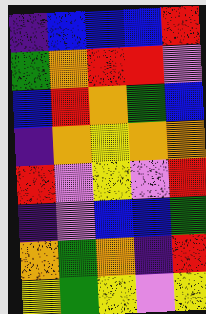[["indigo", "blue", "blue", "blue", "red"], ["green", "orange", "red", "red", "violet"], ["blue", "red", "orange", "green", "blue"], ["indigo", "orange", "yellow", "orange", "orange"], ["red", "violet", "yellow", "violet", "red"], ["indigo", "violet", "blue", "blue", "green"], ["orange", "green", "orange", "indigo", "red"], ["yellow", "green", "yellow", "violet", "yellow"]]